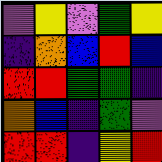[["violet", "yellow", "violet", "green", "yellow"], ["indigo", "orange", "blue", "red", "blue"], ["red", "red", "green", "green", "indigo"], ["orange", "blue", "indigo", "green", "violet"], ["red", "red", "indigo", "yellow", "red"]]